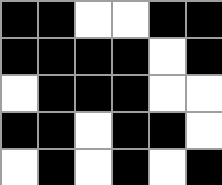[["black", "black", "white", "white", "black", "black"], ["black", "black", "black", "black", "white", "black"], ["white", "black", "black", "black", "white", "white"], ["black", "black", "white", "black", "black", "white"], ["white", "black", "white", "black", "white", "black"]]